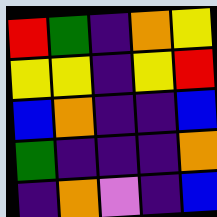[["red", "green", "indigo", "orange", "yellow"], ["yellow", "yellow", "indigo", "yellow", "red"], ["blue", "orange", "indigo", "indigo", "blue"], ["green", "indigo", "indigo", "indigo", "orange"], ["indigo", "orange", "violet", "indigo", "blue"]]